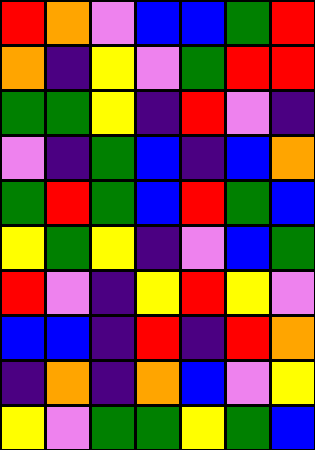[["red", "orange", "violet", "blue", "blue", "green", "red"], ["orange", "indigo", "yellow", "violet", "green", "red", "red"], ["green", "green", "yellow", "indigo", "red", "violet", "indigo"], ["violet", "indigo", "green", "blue", "indigo", "blue", "orange"], ["green", "red", "green", "blue", "red", "green", "blue"], ["yellow", "green", "yellow", "indigo", "violet", "blue", "green"], ["red", "violet", "indigo", "yellow", "red", "yellow", "violet"], ["blue", "blue", "indigo", "red", "indigo", "red", "orange"], ["indigo", "orange", "indigo", "orange", "blue", "violet", "yellow"], ["yellow", "violet", "green", "green", "yellow", "green", "blue"]]